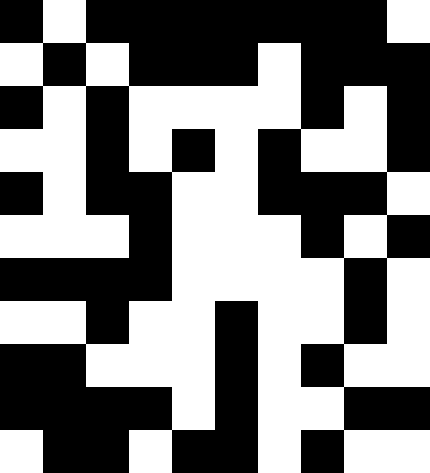[["black", "white", "black", "black", "black", "black", "black", "black", "black", "white"], ["white", "black", "white", "black", "black", "black", "white", "black", "black", "black"], ["black", "white", "black", "white", "white", "white", "white", "black", "white", "black"], ["white", "white", "black", "white", "black", "white", "black", "white", "white", "black"], ["black", "white", "black", "black", "white", "white", "black", "black", "black", "white"], ["white", "white", "white", "black", "white", "white", "white", "black", "white", "black"], ["black", "black", "black", "black", "white", "white", "white", "white", "black", "white"], ["white", "white", "black", "white", "white", "black", "white", "white", "black", "white"], ["black", "black", "white", "white", "white", "black", "white", "black", "white", "white"], ["black", "black", "black", "black", "white", "black", "white", "white", "black", "black"], ["white", "black", "black", "white", "black", "black", "white", "black", "white", "white"]]